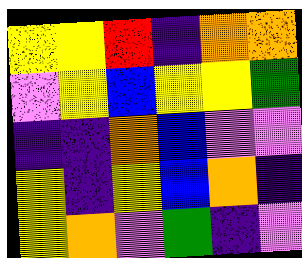[["yellow", "yellow", "red", "indigo", "orange", "orange"], ["violet", "yellow", "blue", "yellow", "yellow", "green"], ["indigo", "indigo", "orange", "blue", "violet", "violet"], ["yellow", "indigo", "yellow", "blue", "orange", "indigo"], ["yellow", "orange", "violet", "green", "indigo", "violet"]]